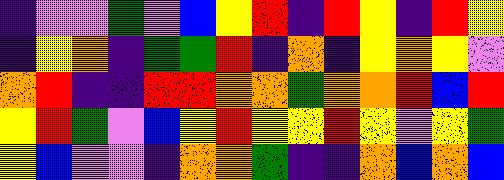[["indigo", "violet", "violet", "green", "violet", "blue", "yellow", "red", "indigo", "red", "yellow", "indigo", "red", "yellow"], ["indigo", "yellow", "orange", "indigo", "green", "green", "red", "indigo", "orange", "indigo", "yellow", "orange", "yellow", "violet"], ["orange", "red", "indigo", "indigo", "red", "red", "orange", "orange", "green", "orange", "orange", "red", "blue", "red"], ["yellow", "red", "green", "violet", "blue", "yellow", "red", "yellow", "yellow", "red", "yellow", "violet", "yellow", "green"], ["yellow", "blue", "violet", "violet", "indigo", "orange", "orange", "green", "indigo", "indigo", "orange", "blue", "orange", "blue"]]